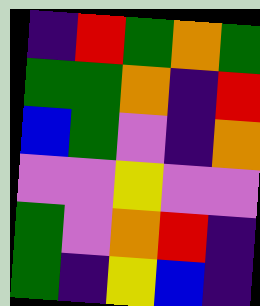[["indigo", "red", "green", "orange", "green"], ["green", "green", "orange", "indigo", "red"], ["blue", "green", "violet", "indigo", "orange"], ["violet", "violet", "yellow", "violet", "violet"], ["green", "violet", "orange", "red", "indigo"], ["green", "indigo", "yellow", "blue", "indigo"]]